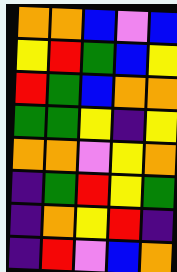[["orange", "orange", "blue", "violet", "blue"], ["yellow", "red", "green", "blue", "yellow"], ["red", "green", "blue", "orange", "orange"], ["green", "green", "yellow", "indigo", "yellow"], ["orange", "orange", "violet", "yellow", "orange"], ["indigo", "green", "red", "yellow", "green"], ["indigo", "orange", "yellow", "red", "indigo"], ["indigo", "red", "violet", "blue", "orange"]]